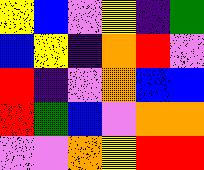[["yellow", "blue", "violet", "yellow", "indigo", "green"], ["blue", "yellow", "indigo", "orange", "red", "violet"], ["red", "indigo", "violet", "orange", "blue", "blue"], ["red", "green", "blue", "violet", "orange", "orange"], ["violet", "violet", "orange", "yellow", "red", "red"]]